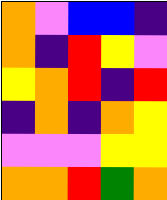[["orange", "violet", "blue", "blue", "indigo"], ["orange", "indigo", "red", "yellow", "violet"], ["yellow", "orange", "red", "indigo", "red"], ["indigo", "orange", "indigo", "orange", "yellow"], ["violet", "violet", "violet", "yellow", "yellow"], ["orange", "orange", "red", "green", "orange"]]